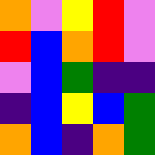[["orange", "violet", "yellow", "red", "violet"], ["red", "blue", "orange", "red", "violet"], ["violet", "blue", "green", "indigo", "indigo"], ["indigo", "blue", "yellow", "blue", "green"], ["orange", "blue", "indigo", "orange", "green"]]